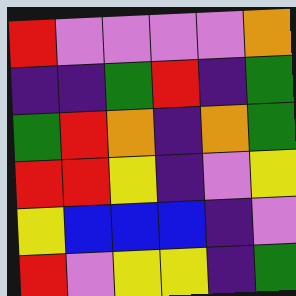[["red", "violet", "violet", "violet", "violet", "orange"], ["indigo", "indigo", "green", "red", "indigo", "green"], ["green", "red", "orange", "indigo", "orange", "green"], ["red", "red", "yellow", "indigo", "violet", "yellow"], ["yellow", "blue", "blue", "blue", "indigo", "violet"], ["red", "violet", "yellow", "yellow", "indigo", "green"]]